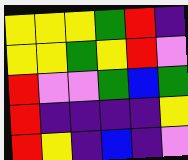[["yellow", "yellow", "yellow", "green", "red", "indigo"], ["yellow", "yellow", "green", "yellow", "red", "violet"], ["red", "violet", "violet", "green", "blue", "green"], ["red", "indigo", "indigo", "indigo", "indigo", "yellow"], ["red", "yellow", "indigo", "blue", "indigo", "violet"]]